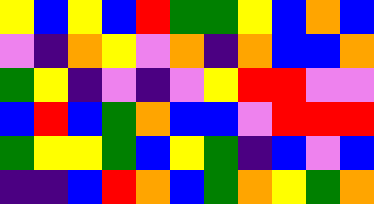[["yellow", "blue", "yellow", "blue", "red", "green", "green", "yellow", "blue", "orange", "blue"], ["violet", "indigo", "orange", "yellow", "violet", "orange", "indigo", "orange", "blue", "blue", "orange"], ["green", "yellow", "indigo", "violet", "indigo", "violet", "yellow", "red", "red", "violet", "violet"], ["blue", "red", "blue", "green", "orange", "blue", "blue", "violet", "red", "red", "red"], ["green", "yellow", "yellow", "green", "blue", "yellow", "green", "indigo", "blue", "violet", "blue"], ["indigo", "indigo", "blue", "red", "orange", "blue", "green", "orange", "yellow", "green", "orange"]]